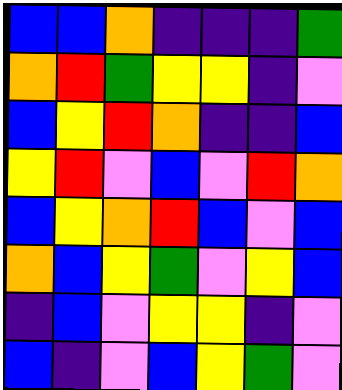[["blue", "blue", "orange", "indigo", "indigo", "indigo", "green"], ["orange", "red", "green", "yellow", "yellow", "indigo", "violet"], ["blue", "yellow", "red", "orange", "indigo", "indigo", "blue"], ["yellow", "red", "violet", "blue", "violet", "red", "orange"], ["blue", "yellow", "orange", "red", "blue", "violet", "blue"], ["orange", "blue", "yellow", "green", "violet", "yellow", "blue"], ["indigo", "blue", "violet", "yellow", "yellow", "indigo", "violet"], ["blue", "indigo", "violet", "blue", "yellow", "green", "violet"]]